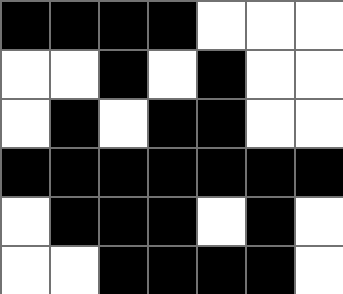[["black", "black", "black", "black", "white", "white", "white"], ["white", "white", "black", "white", "black", "white", "white"], ["white", "black", "white", "black", "black", "white", "white"], ["black", "black", "black", "black", "black", "black", "black"], ["white", "black", "black", "black", "white", "black", "white"], ["white", "white", "black", "black", "black", "black", "white"]]